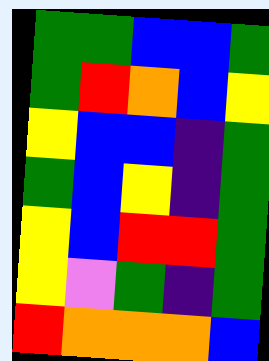[["green", "green", "blue", "blue", "green"], ["green", "red", "orange", "blue", "yellow"], ["yellow", "blue", "blue", "indigo", "green"], ["green", "blue", "yellow", "indigo", "green"], ["yellow", "blue", "red", "red", "green"], ["yellow", "violet", "green", "indigo", "green"], ["red", "orange", "orange", "orange", "blue"]]